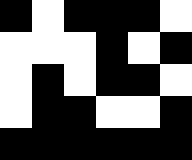[["black", "white", "black", "black", "black", "white"], ["white", "white", "white", "black", "white", "black"], ["white", "black", "white", "black", "black", "white"], ["white", "black", "black", "white", "white", "black"], ["black", "black", "black", "black", "black", "black"]]